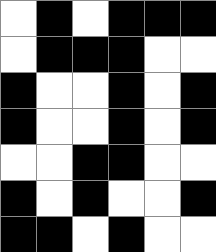[["white", "black", "white", "black", "black", "black"], ["white", "black", "black", "black", "white", "white"], ["black", "white", "white", "black", "white", "black"], ["black", "white", "white", "black", "white", "black"], ["white", "white", "black", "black", "white", "white"], ["black", "white", "black", "white", "white", "black"], ["black", "black", "white", "black", "white", "white"]]